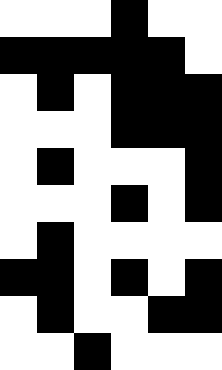[["white", "white", "white", "black", "white", "white"], ["black", "black", "black", "black", "black", "white"], ["white", "black", "white", "black", "black", "black"], ["white", "white", "white", "black", "black", "black"], ["white", "black", "white", "white", "white", "black"], ["white", "white", "white", "black", "white", "black"], ["white", "black", "white", "white", "white", "white"], ["black", "black", "white", "black", "white", "black"], ["white", "black", "white", "white", "black", "black"], ["white", "white", "black", "white", "white", "white"]]